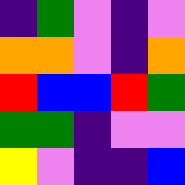[["indigo", "green", "violet", "indigo", "violet"], ["orange", "orange", "violet", "indigo", "orange"], ["red", "blue", "blue", "red", "green"], ["green", "green", "indigo", "violet", "violet"], ["yellow", "violet", "indigo", "indigo", "blue"]]